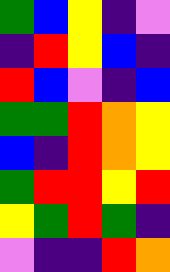[["green", "blue", "yellow", "indigo", "violet"], ["indigo", "red", "yellow", "blue", "indigo"], ["red", "blue", "violet", "indigo", "blue"], ["green", "green", "red", "orange", "yellow"], ["blue", "indigo", "red", "orange", "yellow"], ["green", "red", "red", "yellow", "red"], ["yellow", "green", "red", "green", "indigo"], ["violet", "indigo", "indigo", "red", "orange"]]